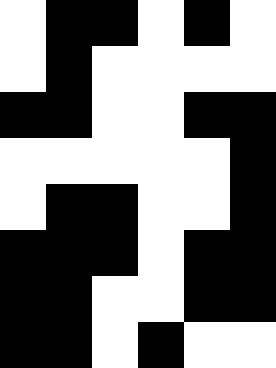[["white", "black", "black", "white", "black", "white"], ["white", "black", "white", "white", "white", "white"], ["black", "black", "white", "white", "black", "black"], ["white", "white", "white", "white", "white", "black"], ["white", "black", "black", "white", "white", "black"], ["black", "black", "black", "white", "black", "black"], ["black", "black", "white", "white", "black", "black"], ["black", "black", "white", "black", "white", "white"]]